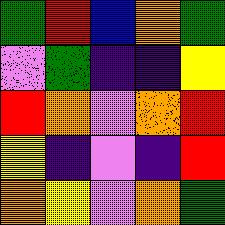[["green", "red", "blue", "orange", "green"], ["violet", "green", "indigo", "indigo", "yellow"], ["red", "orange", "violet", "orange", "red"], ["yellow", "indigo", "violet", "indigo", "red"], ["orange", "yellow", "violet", "orange", "green"]]